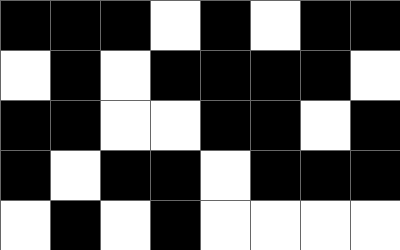[["black", "black", "black", "white", "black", "white", "black", "black"], ["white", "black", "white", "black", "black", "black", "black", "white"], ["black", "black", "white", "white", "black", "black", "white", "black"], ["black", "white", "black", "black", "white", "black", "black", "black"], ["white", "black", "white", "black", "white", "white", "white", "white"]]